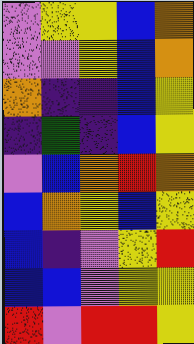[["violet", "yellow", "yellow", "blue", "orange"], ["violet", "violet", "yellow", "blue", "orange"], ["orange", "indigo", "indigo", "blue", "yellow"], ["indigo", "green", "indigo", "blue", "yellow"], ["violet", "blue", "orange", "red", "orange"], ["blue", "orange", "yellow", "blue", "yellow"], ["blue", "indigo", "violet", "yellow", "red"], ["blue", "blue", "violet", "yellow", "yellow"], ["red", "violet", "red", "red", "yellow"]]